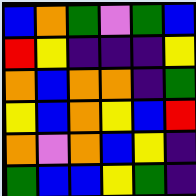[["blue", "orange", "green", "violet", "green", "blue"], ["red", "yellow", "indigo", "indigo", "indigo", "yellow"], ["orange", "blue", "orange", "orange", "indigo", "green"], ["yellow", "blue", "orange", "yellow", "blue", "red"], ["orange", "violet", "orange", "blue", "yellow", "indigo"], ["green", "blue", "blue", "yellow", "green", "indigo"]]